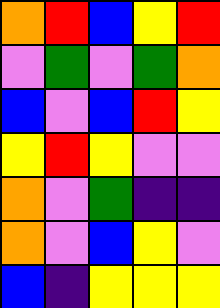[["orange", "red", "blue", "yellow", "red"], ["violet", "green", "violet", "green", "orange"], ["blue", "violet", "blue", "red", "yellow"], ["yellow", "red", "yellow", "violet", "violet"], ["orange", "violet", "green", "indigo", "indigo"], ["orange", "violet", "blue", "yellow", "violet"], ["blue", "indigo", "yellow", "yellow", "yellow"]]